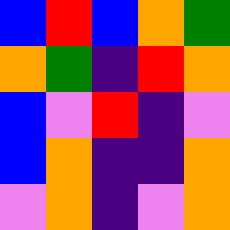[["blue", "red", "blue", "orange", "green"], ["orange", "green", "indigo", "red", "orange"], ["blue", "violet", "red", "indigo", "violet"], ["blue", "orange", "indigo", "indigo", "orange"], ["violet", "orange", "indigo", "violet", "orange"]]